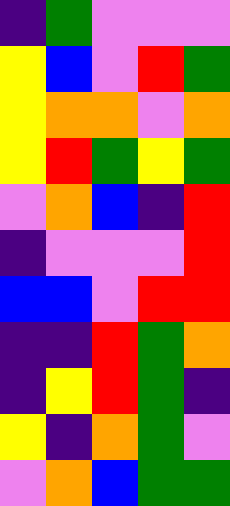[["indigo", "green", "violet", "violet", "violet"], ["yellow", "blue", "violet", "red", "green"], ["yellow", "orange", "orange", "violet", "orange"], ["yellow", "red", "green", "yellow", "green"], ["violet", "orange", "blue", "indigo", "red"], ["indigo", "violet", "violet", "violet", "red"], ["blue", "blue", "violet", "red", "red"], ["indigo", "indigo", "red", "green", "orange"], ["indigo", "yellow", "red", "green", "indigo"], ["yellow", "indigo", "orange", "green", "violet"], ["violet", "orange", "blue", "green", "green"]]